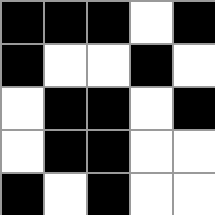[["black", "black", "black", "white", "black"], ["black", "white", "white", "black", "white"], ["white", "black", "black", "white", "black"], ["white", "black", "black", "white", "white"], ["black", "white", "black", "white", "white"]]